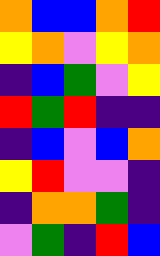[["orange", "blue", "blue", "orange", "red"], ["yellow", "orange", "violet", "yellow", "orange"], ["indigo", "blue", "green", "violet", "yellow"], ["red", "green", "red", "indigo", "indigo"], ["indigo", "blue", "violet", "blue", "orange"], ["yellow", "red", "violet", "violet", "indigo"], ["indigo", "orange", "orange", "green", "indigo"], ["violet", "green", "indigo", "red", "blue"]]